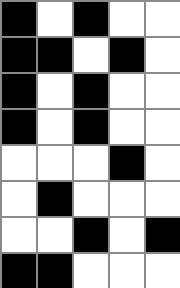[["black", "white", "black", "white", "white"], ["black", "black", "white", "black", "white"], ["black", "white", "black", "white", "white"], ["black", "white", "black", "white", "white"], ["white", "white", "white", "black", "white"], ["white", "black", "white", "white", "white"], ["white", "white", "black", "white", "black"], ["black", "black", "white", "white", "white"]]